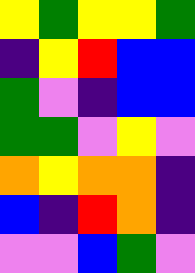[["yellow", "green", "yellow", "yellow", "green"], ["indigo", "yellow", "red", "blue", "blue"], ["green", "violet", "indigo", "blue", "blue"], ["green", "green", "violet", "yellow", "violet"], ["orange", "yellow", "orange", "orange", "indigo"], ["blue", "indigo", "red", "orange", "indigo"], ["violet", "violet", "blue", "green", "violet"]]